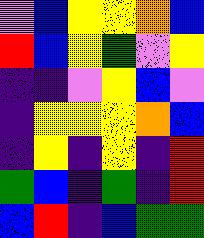[["violet", "blue", "yellow", "yellow", "orange", "blue"], ["red", "blue", "yellow", "green", "violet", "yellow"], ["indigo", "indigo", "violet", "yellow", "blue", "violet"], ["indigo", "yellow", "yellow", "yellow", "orange", "blue"], ["indigo", "yellow", "indigo", "yellow", "indigo", "red"], ["green", "blue", "indigo", "green", "indigo", "red"], ["blue", "red", "indigo", "blue", "green", "green"]]